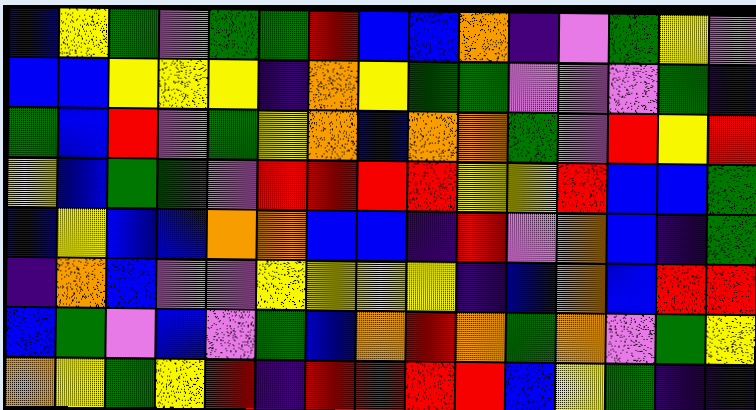[["blue", "yellow", "green", "violet", "green", "green", "red", "blue", "blue", "orange", "indigo", "violet", "green", "yellow", "violet"], ["blue", "blue", "yellow", "yellow", "yellow", "indigo", "orange", "yellow", "green", "green", "violet", "violet", "violet", "green", "indigo"], ["green", "blue", "red", "violet", "green", "yellow", "orange", "blue", "orange", "orange", "green", "violet", "red", "yellow", "red"], ["yellow", "blue", "green", "green", "violet", "red", "red", "red", "red", "yellow", "yellow", "red", "blue", "blue", "green"], ["blue", "yellow", "blue", "blue", "orange", "orange", "blue", "blue", "indigo", "red", "violet", "orange", "blue", "indigo", "green"], ["indigo", "orange", "blue", "violet", "violet", "yellow", "yellow", "yellow", "yellow", "indigo", "blue", "orange", "blue", "red", "red"], ["blue", "green", "violet", "blue", "violet", "green", "blue", "orange", "red", "orange", "green", "orange", "violet", "green", "yellow"], ["orange", "yellow", "green", "yellow", "red", "indigo", "red", "red", "red", "red", "blue", "yellow", "green", "indigo", "indigo"]]